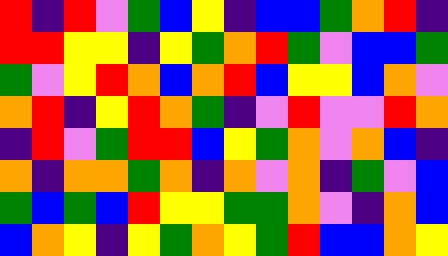[["red", "indigo", "red", "violet", "green", "blue", "yellow", "indigo", "blue", "blue", "green", "orange", "red", "indigo"], ["red", "red", "yellow", "yellow", "indigo", "yellow", "green", "orange", "red", "green", "violet", "blue", "blue", "green"], ["green", "violet", "yellow", "red", "orange", "blue", "orange", "red", "blue", "yellow", "yellow", "blue", "orange", "violet"], ["orange", "red", "indigo", "yellow", "red", "orange", "green", "indigo", "violet", "red", "violet", "violet", "red", "orange"], ["indigo", "red", "violet", "green", "red", "red", "blue", "yellow", "green", "orange", "violet", "orange", "blue", "indigo"], ["orange", "indigo", "orange", "orange", "green", "orange", "indigo", "orange", "violet", "orange", "indigo", "green", "violet", "blue"], ["green", "blue", "green", "blue", "red", "yellow", "yellow", "green", "green", "orange", "violet", "indigo", "orange", "blue"], ["blue", "orange", "yellow", "indigo", "yellow", "green", "orange", "yellow", "green", "red", "blue", "blue", "orange", "yellow"]]